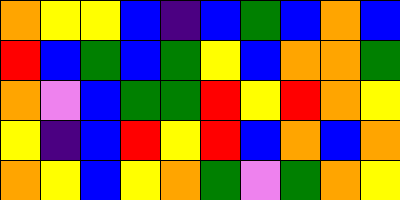[["orange", "yellow", "yellow", "blue", "indigo", "blue", "green", "blue", "orange", "blue"], ["red", "blue", "green", "blue", "green", "yellow", "blue", "orange", "orange", "green"], ["orange", "violet", "blue", "green", "green", "red", "yellow", "red", "orange", "yellow"], ["yellow", "indigo", "blue", "red", "yellow", "red", "blue", "orange", "blue", "orange"], ["orange", "yellow", "blue", "yellow", "orange", "green", "violet", "green", "orange", "yellow"]]